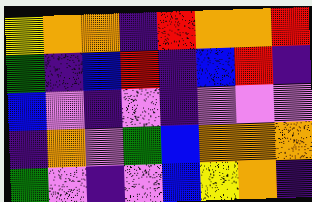[["yellow", "orange", "orange", "indigo", "red", "orange", "orange", "red"], ["green", "indigo", "blue", "red", "indigo", "blue", "red", "indigo"], ["blue", "violet", "indigo", "violet", "indigo", "violet", "violet", "violet"], ["indigo", "orange", "violet", "green", "blue", "orange", "orange", "orange"], ["green", "violet", "indigo", "violet", "blue", "yellow", "orange", "indigo"]]